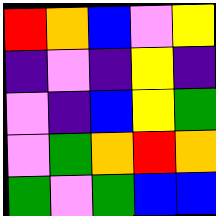[["red", "orange", "blue", "violet", "yellow"], ["indigo", "violet", "indigo", "yellow", "indigo"], ["violet", "indigo", "blue", "yellow", "green"], ["violet", "green", "orange", "red", "orange"], ["green", "violet", "green", "blue", "blue"]]